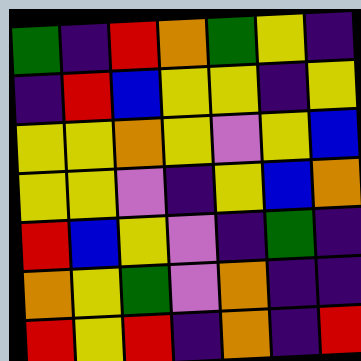[["green", "indigo", "red", "orange", "green", "yellow", "indigo"], ["indigo", "red", "blue", "yellow", "yellow", "indigo", "yellow"], ["yellow", "yellow", "orange", "yellow", "violet", "yellow", "blue"], ["yellow", "yellow", "violet", "indigo", "yellow", "blue", "orange"], ["red", "blue", "yellow", "violet", "indigo", "green", "indigo"], ["orange", "yellow", "green", "violet", "orange", "indigo", "indigo"], ["red", "yellow", "red", "indigo", "orange", "indigo", "red"]]